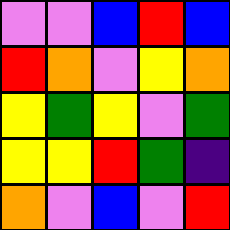[["violet", "violet", "blue", "red", "blue"], ["red", "orange", "violet", "yellow", "orange"], ["yellow", "green", "yellow", "violet", "green"], ["yellow", "yellow", "red", "green", "indigo"], ["orange", "violet", "blue", "violet", "red"]]